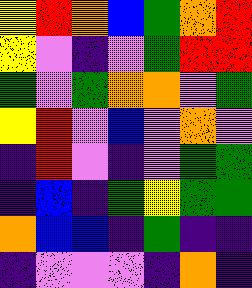[["yellow", "red", "orange", "blue", "green", "orange", "red"], ["yellow", "violet", "indigo", "violet", "green", "red", "red"], ["green", "violet", "green", "orange", "orange", "violet", "green"], ["yellow", "red", "violet", "blue", "violet", "orange", "violet"], ["indigo", "red", "violet", "indigo", "violet", "green", "green"], ["indigo", "blue", "indigo", "green", "yellow", "green", "green"], ["orange", "blue", "blue", "indigo", "green", "indigo", "indigo"], ["indigo", "violet", "violet", "violet", "indigo", "orange", "indigo"]]